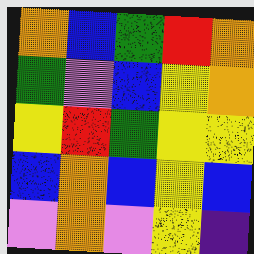[["orange", "blue", "green", "red", "orange"], ["green", "violet", "blue", "yellow", "orange"], ["yellow", "red", "green", "yellow", "yellow"], ["blue", "orange", "blue", "yellow", "blue"], ["violet", "orange", "violet", "yellow", "indigo"]]